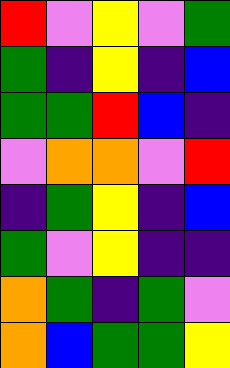[["red", "violet", "yellow", "violet", "green"], ["green", "indigo", "yellow", "indigo", "blue"], ["green", "green", "red", "blue", "indigo"], ["violet", "orange", "orange", "violet", "red"], ["indigo", "green", "yellow", "indigo", "blue"], ["green", "violet", "yellow", "indigo", "indigo"], ["orange", "green", "indigo", "green", "violet"], ["orange", "blue", "green", "green", "yellow"]]